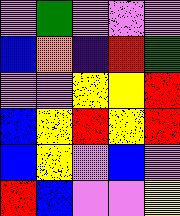[["violet", "green", "violet", "violet", "violet"], ["blue", "orange", "indigo", "red", "green"], ["violet", "violet", "yellow", "yellow", "red"], ["blue", "yellow", "red", "yellow", "red"], ["blue", "yellow", "violet", "blue", "violet"], ["red", "blue", "violet", "violet", "yellow"]]